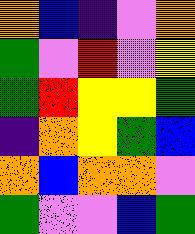[["orange", "blue", "indigo", "violet", "orange"], ["green", "violet", "red", "violet", "yellow"], ["green", "red", "yellow", "yellow", "green"], ["indigo", "orange", "yellow", "green", "blue"], ["orange", "blue", "orange", "orange", "violet"], ["green", "violet", "violet", "blue", "green"]]